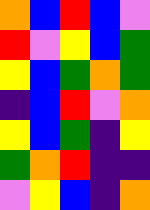[["orange", "blue", "red", "blue", "violet"], ["red", "violet", "yellow", "blue", "green"], ["yellow", "blue", "green", "orange", "green"], ["indigo", "blue", "red", "violet", "orange"], ["yellow", "blue", "green", "indigo", "yellow"], ["green", "orange", "red", "indigo", "indigo"], ["violet", "yellow", "blue", "indigo", "orange"]]